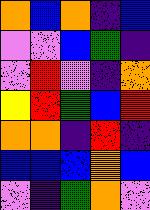[["orange", "blue", "orange", "indigo", "blue"], ["violet", "violet", "blue", "green", "indigo"], ["violet", "red", "violet", "indigo", "orange"], ["yellow", "red", "green", "blue", "red"], ["orange", "orange", "indigo", "red", "indigo"], ["blue", "blue", "blue", "orange", "blue"], ["violet", "indigo", "green", "orange", "violet"]]